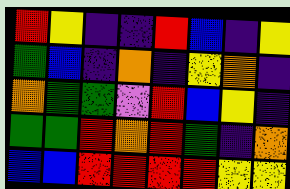[["red", "yellow", "indigo", "indigo", "red", "blue", "indigo", "yellow"], ["green", "blue", "indigo", "orange", "indigo", "yellow", "orange", "indigo"], ["orange", "green", "green", "violet", "red", "blue", "yellow", "indigo"], ["green", "green", "red", "orange", "red", "green", "indigo", "orange"], ["blue", "blue", "red", "red", "red", "red", "yellow", "yellow"]]